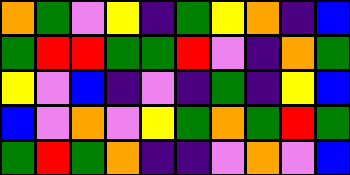[["orange", "green", "violet", "yellow", "indigo", "green", "yellow", "orange", "indigo", "blue"], ["green", "red", "red", "green", "green", "red", "violet", "indigo", "orange", "green"], ["yellow", "violet", "blue", "indigo", "violet", "indigo", "green", "indigo", "yellow", "blue"], ["blue", "violet", "orange", "violet", "yellow", "green", "orange", "green", "red", "green"], ["green", "red", "green", "orange", "indigo", "indigo", "violet", "orange", "violet", "blue"]]